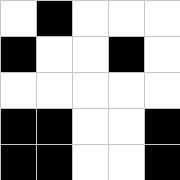[["white", "black", "white", "white", "white"], ["black", "white", "white", "black", "white"], ["white", "white", "white", "white", "white"], ["black", "black", "white", "white", "black"], ["black", "black", "white", "white", "black"]]